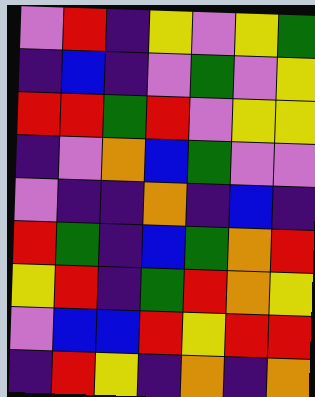[["violet", "red", "indigo", "yellow", "violet", "yellow", "green"], ["indigo", "blue", "indigo", "violet", "green", "violet", "yellow"], ["red", "red", "green", "red", "violet", "yellow", "yellow"], ["indigo", "violet", "orange", "blue", "green", "violet", "violet"], ["violet", "indigo", "indigo", "orange", "indigo", "blue", "indigo"], ["red", "green", "indigo", "blue", "green", "orange", "red"], ["yellow", "red", "indigo", "green", "red", "orange", "yellow"], ["violet", "blue", "blue", "red", "yellow", "red", "red"], ["indigo", "red", "yellow", "indigo", "orange", "indigo", "orange"]]